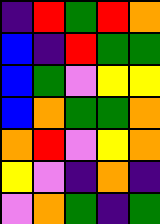[["indigo", "red", "green", "red", "orange"], ["blue", "indigo", "red", "green", "green"], ["blue", "green", "violet", "yellow", "yellow"], ["blue", "orange", "green", "green", "orange"], ["orange", "red", "violet", "yellow", "orange"], ["yellow", "violet", "indigo", "orange", "indigo"], ["violet", "orange", "green", "indigo", "green"]]